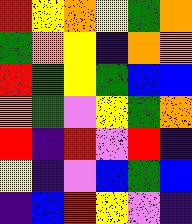[["red", "yellow", "orange", "yellow", "green", "orange"], ["green", "orange", "yellow", "indigo", "orange", "orange"], ["red", "green", "yellow", "green", "blue", "blue"], ["orange", "green", "violet", "yellow", "green", "orange"], ["red", "indigo", "red", "violet", "red", "indigo"], ["yellow", "indigo", "violet", "blue", "green", "blue"], ["indigo", "blue", "red", "yellow", "violet", "indigo"]]